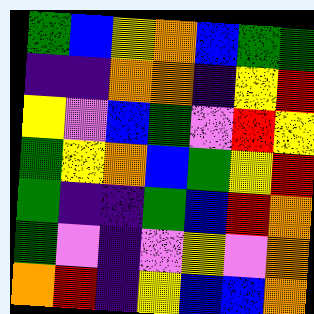[["green", "blue", "yellow", "orange", "blue", "green", "green"], ["indigo", "indigo", "orange", "orange", "indigo", "yellow", "red"], ["yellow", "violet", "blue", "green", "violet", "red", "yellow"], ["green", "yellow", "orange", "blue", "green", "yellow", "red"], ["green", "indigo", "indigo", "green", "blue", "red", "orange"], ["green", "violet", "indigo", "violet", "yellow", "violet", "orange"], ["orange", "red", "indigo", "yellow", "blue", "blue", "orange"]]